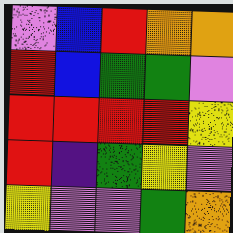[["violet", "blue", "red", "orange", "orange"], ["red", "blue", "green", "green", "violet"], ["red", "red", "red", "red", "yellow"], ["red", "indigo", "green", "yellow", "violet"], ["yellow", "violet", "violet", "green", "orange"]]